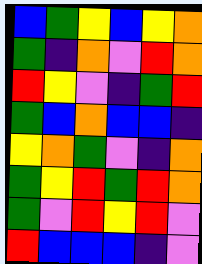[["blue", "green", "yellow", "blue", "yellow", "orange"], ["green", "indigo", "orange", "violet", "red", "orange"], ["red", "yellow", "violet", "indigo", "green", "red"], ["green", "blue", "orange", "blue", "blue", "indigo"], ["yellow", "orange", "green", "violet", "indigo", "orange"], ["green", "yellow", "red", "green", "red", "orange"], ["green", "violet", "red", "yellow", "red", "violet"], ["red", "blue", "blue", "blue", "indigo", "violet"]]